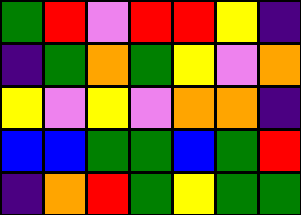[["green", "red", "violet", "red", "red", "yellow", "indigo"], ["indigo", "green", "orange", "green", "yellow", "violet", "orange"], ["yellow", "violet", "yellow", "violet", "orange", "orange", "indigo"], ["blue", "blue", "green", "green", "blue", "green", "red"], ["indigo", "orange", "red", "green", "yellow", "green", "green"]]